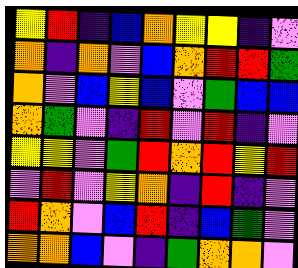[["yellow", "red", "indigo", "blue", "orange", "yellow", "yellow", "indigo", "violet"], ["orange", "indigo", "orange", "violet", "blue", "orange", "red", "red", "green"], ["orange", "violet", "blue", "yellow", "blue", "violet", "green", "blue", "blue"], ["orange", "green", "violet", "indigo", "red", "violet", "red", "indigo", "violet"], ["yellow", "yellow", "violet", "green", "red", "orange", "red", "yellow", "red"], ["violet", "red", "violet", "yellow", "orange", "indigo", "red", "indigo", "violet"], ["red", "orange", "violet", "blue", "red", "indigo", "blue", "green", "violet"], ["orange", "orange", "blue", "violet", "indigo", "green", "orange", "orange", "violet"]]